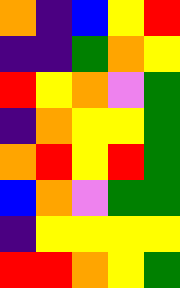[["orange", "indigo", "blue", "yellow", "red"], ["indigo", "indigo", "green", "orange", "yellow"], ["red", "yellow", "orange", "violet", "green"], ["indigo", "orange", "yellow", "yellow", "green"], ["orange", "red", "yellow", "red", "green"], ["blue", "orange", "violet", "green", "green"], ["indigo", "yellow", "yellow", "yellow", "yellow"], ["red", "red", "orange", "yellow", "green"]]